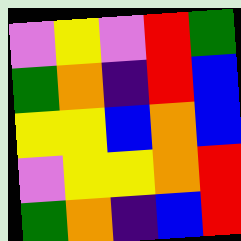[["violet", "yellow", "violet", "red", "green"], ["green", "orange", "indigo", "red", "blue"], ["yellow", "yellow", "blue", "orange", "blue"], ["violet", "yellow", "yellow", "orange", "red"], ["green", "orange", "indigo", "blue", "red"]]